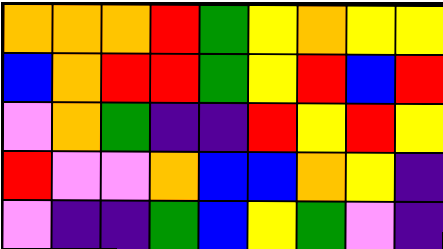[["orange", "orange", "orange", "red", "green", "yellow", "orange", "yellow", "yellow"], ["blue", "orange", "red", "red", "green", "yellow", "red", "blue", "red"], ["violet", "orange", "green", "indigo", "indigo", "red", "yellow", "red", "yellow"], ["red", "violet", "violet", "orange", "blue", "blue", "orange", "yellow", "indigo"], ["violet", "indigo", "indigo", "green", "blue", "yellow", "green", "violet", "indigo"]]